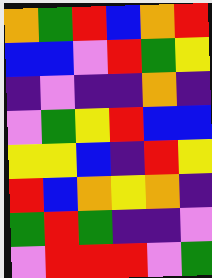[["orange", "green", "red", "blue", "orange", "red"], ["blue", "blue", "violet", "red", "green", "yellow"], ["indigo", "violet", "indigo", "indigo", "orange", "indigo"], ["violet", "green", "yellow", "red", "blue", "blue"], ["yellow", "yellow", "blue", "indigo", "red", "yellow"], ["red", "blue", "orange", "yellow", "orange", "indigo"], ["green", "red", "green", "indigo", "indigo", "violet"], ["violet", "red", "red", "red", "violet", "green"]]